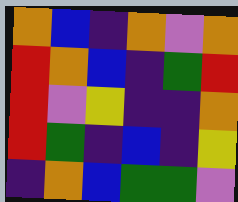[["orange", "blue", "indigo", "orange", "violet", "orange"], ["red", "orange", "blue", "indigo", "green", "red"], ["red", "violet", "yellow", "indigo", "indigo", "orange"], ["red", "green", "indigo", "blue", "indigo", "yellow"], ["indigo", "orange", "blue", "green", "green", "violet"]]